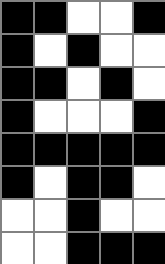[["black", "black", "white", "white", "black"], ["black", "white", "black", "white", "white"], ["black", "black", "white", "black", "white"], ["black", "white", "white", "white", "black"], ["black", "black", "black", "black", "black"], ["black", "white", "black", "black", "white"], ["white", "white", "black", "white", "white"], ["white", "white", "black", "black", "black"]]